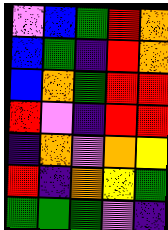[["violet", "blue", "green", "red", "orange"], ["blue", "green", "indigo", "red", "orange"], ["blue", "orange", "green", "red", "red"], ["red", "violet", "indigo", "red", "red"], ["indigo", "orange", "violet", "orange", "yellow"], ["red", "indigo", "orange", "yellow", "green"], ["green", "green", "green", "violet", "indigo"]]